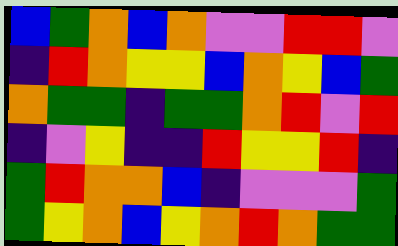[["blue", "green", "orange", "blue", "orange", "violet", "violet", "red", "red", "violet"], ["indigo", "red", "orange", "yellow", "yellow", "blue", "orange", "yellow", "blue", "green"], ["orange", "green", "green", "indigo", "green", "green", "orange", "red", "violet", "red"], ["indigo", "violet", "yellow", "indigo", "indigo", "red", "yellow", "yellow", "red", "indigo"], ["green", "red", "orange", "orange", "blue", "indigo", "violet", "violet", "violet", "green"], ["green", "yellow", "orange", "blue", "yellow", "orange", "red", "orange", "green", "green"]]